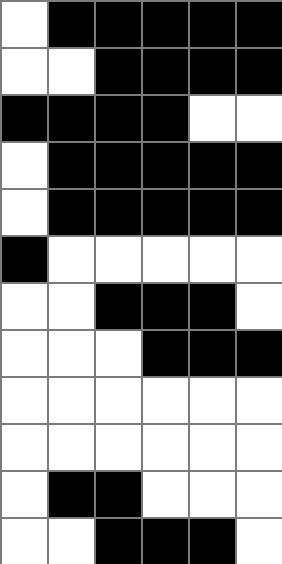[["white", "black", "black", "black", "black", "black"], ["white", "white", "black", "black", "black", "black"], ["black", "black", "black", "black", "white", "white"], ["white", "black", "black", "black", "black", "black"], ["white", "black", "black", "black", "black", "black"], ["black", "white", "white", "white", "white", "white"], ["white", "white", "black", "black", "black", "white"], ["white", "white", "white", "black", "black", "black"], ["white", "white", "white", "white", "white", "white"], ["white", "white", "white", "white", "white", "white"], ["white", "black", "black", "white", "white", "white"], ["white", "white", "black", "black", "black", "white"]]